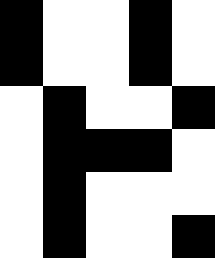[["black", "white", "white", "black", "white"], ["black", "white", "white", "black", "white"], ["white", "black", "white", "white", "black"], ["white", "black", "black", "black", "white"], ["white", "black", "white", "white", "white"], ["white", "black", "white", "white", "black"]]